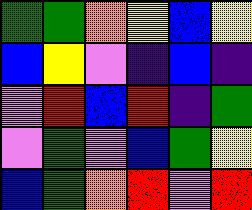[["green", "green", "orange", "yellow", "blue", "yellow"], ["blue", "yellow", "violet", "indigo", "blue", "indigo"], ["violet", "red", "blue", "red", "indigo", "green"], ["violet", "green", "violet", "blue", "green", "yellow"], ["blue", "green", "orange", "red", "violet", "red"]]